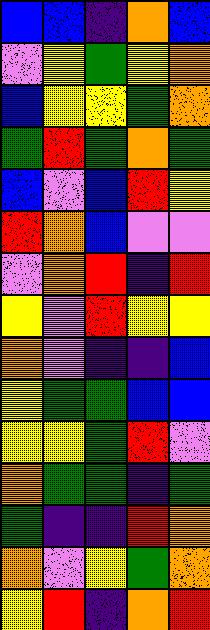[["blue", "blue", "indigo", "orange", "blue"], ["violet", "yellow", "green", "yellow", "orange"], ["blue", "yellow", "yellow", "green", "orange"], ["green", "red", "green", "orange", "green"], ["blue", "violet", "blue", "red", "yellow"], ["red", "orange", "blue", "violet", "violet"], ["violet", "orange", "red", "indigo", "red"], ["yellow", "violet", "red", "yellow", "yellow"], ["orange", "violet", "indigo", "indigo", "blue"], ["yellow", "green", "green", "blue", "blue"], ["yellow", "yellow", "green", "red", "violet"], ["orange", "green", "green", "indigo", "green"], ["green", "indigo", "indigo", "red", "orange"], ["orange", "violet", "yellow", "green", "orange"], ["yellow", "red", "indigo", "orange", "red"]]